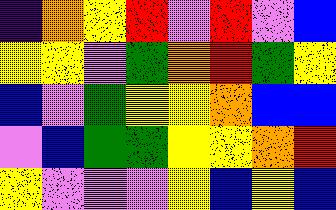[["indigo", "orange", "yellow", "red", "violet", "red", "violet", "blue"], ["yellow", "yellow", "violet", "green", "orange", "red", "green", "yellow"], ["blue", "violet", "green", "yellow", "yellow", "orange", "blue", "blue"], ["violet", "blue", "green", "green", "yellow", "yellow", "orange", "red"], ["yellow", "violet", "violet", "violet", "yellow", "blue", "yellow", "blue"]]